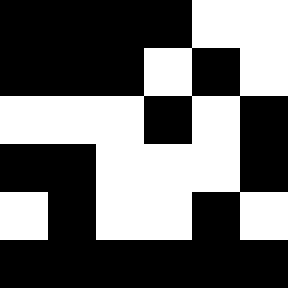[["black", "black", "black", "black", "white", "white"], ["black", "black", "black", "white", "black", "white"], ["white", "white", "white", "black", "white", "black"], ["black", "black", "white", "white", "white", "black"], ["white", "black", "white", "white", "black", "white"], ["black", "black", "black", "black", "black", "black"]]